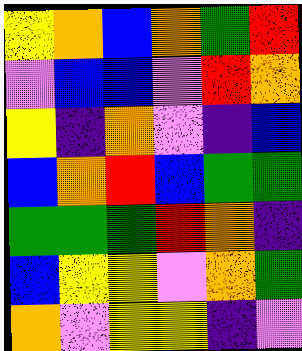[["yellow", "orange", "blue", "orange", "green", "red"], ["violet", "blue", "blue", "violet", "red", "orange"], ["yellow", "indigo", "orange", "violet", "indigo", "blue"], ["blue", "orange", "red", "blue", "green", "green"], ["green", "green", "green", "red", "orange", "indigo"], ["blue", "yellow", "yellow", "violet", "orange", "green"], ["orange", "violet", "yellow", "yellow", "indigo", "violet"]]